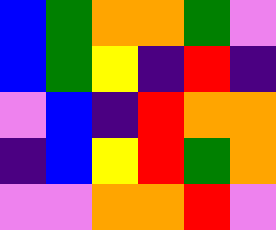[["blue", "green", "orange", "orange", "green", "violet"], ["blue", "green", "yellow", "indigo", "red", "indigo"], ["violet", "blue", "indigo", "red", "orange", "orange"], ["indigo", "blue", "yellow", "red", "green", "orange"], ["violet", "violet", "orange", "orange", "red", "violet"]]